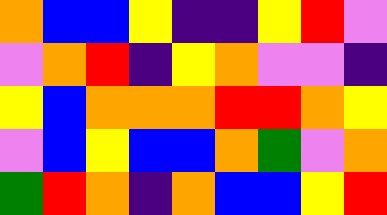[["orange", "blue", "blue", "yellow", "indigo", "indigo", "yellow", "red", "violet"], ["violet", "orange", "red", "indigo", "yellow", "orange", "violet", "violet", "indigo"], ["yellow", "blue", "orange", "orange", "orange", "red", "red", "orange", "yellow"], ["violet", "blue", "yellow", "blue", "blue", "orange", "green", "violet", "orange"], ["green", "red", "orange", "indigo", "orange", "blue", "blue", "yellow", "red"]]